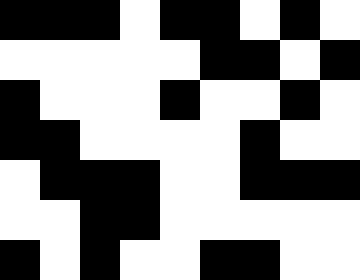[["black", "black", "black", "white", "black", "black", "white", "black", "white"], ["white", "white", "white", "white", "white", "black", "black", "white", "black"], ["black", "white", "white", "white", "black", "white", "white", "black", "white"], ["black", "black", "white", "white", "white", "white", "black", "white", "white"], ["white", "black", "black", "black", "white", "white", "black", "black", "black"], ["white", "white", "black", "black", "white", "white", "white", "white", "white"], ["black", "white", "black", "white", "white", "black", "black", "white", "white"]]